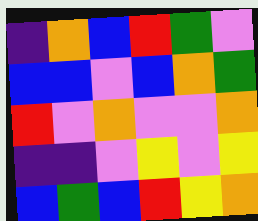[["indigo", "orange", "blue", "red", "green", "violet"], ["blue", "blue", "violet", "blue", "orange", "green"], ["red", "violet", "orange", "violet", "violet", "orange"], ["indigo", "indigo", "violet", "yellow", "violet", "yellow"], ["blue", "green", "blue", "red", "yellow", "orange"]]